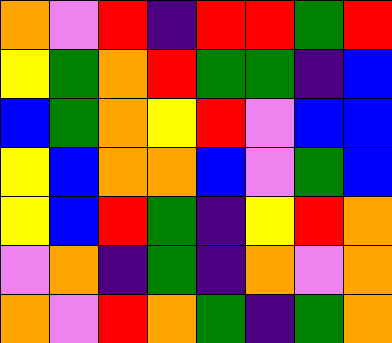[["orange", "violet", "red", "indigo", "red", "red", "green", "red"], ["yellow", "green", "orange", "red", "green", "green", "indigo", "blue"], ["blue", "green", "orange", "yellow", "red", "violet", "blue", "blue"], ["yellow", "blue", "orange", "orange", "blue", "violet", "green", "blue"], ["yellow", "blue", "red", "green", "indigo", "yellow", "red", "orange"], ["violet", "orange", "indigo", "green", "indigo", "orange", "violet", "orange"], ["orange", "violet", "red", "orange", "green", "indigo", "green", "orange"]]